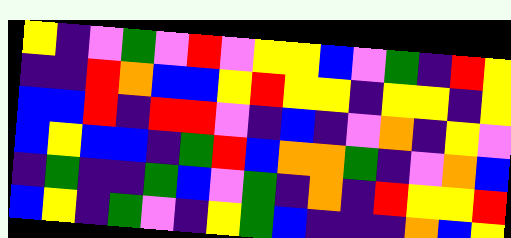[["yellow", "indigo", "violet", "green", "violet", "red", "violet", "yellow", "yellow", "blue", "violet", "green", "indigo", "red", "yellow"], ["indigo", "indigo", "red", "orange", "blue", "blue", "yellow", "red", "yellow", "yellow", "indigo", "yellow", "yellow", "indigo", "yellow"], ["blue", "blue", "red", "indigo", "red", "red", "violet", "indigo", "blue", "indigo", "violet", "orange", "indigo", "yellow", "violet"], ["blue", "yellow", "blue", "blue", "indigo", "green", "red", "blue", "orange", "orange", "green", "indigo", "violet", "orange", "blue"], ["indigo", "green", "indigo", "indigo", "green", "blue", "violet", "green", "indigo", "orange", "indigo", "red", "yellow", "yellow", "red"], ["blue", "yellow", "indigo", "green", "violet", "indigo", "yellow", "green", "blue", "indigo", "indigo", "indigo", "orange", "blue", "yellow"]]